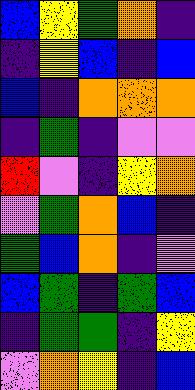[["blue", "yellow", "green", "orange", "indigo"], ["indigo", "yellow", "blue", "indigo", "blue"], ["blue", "indigo", "orange", "orange", "orange"], ["indigo", "green", "indigo", "violet", "violet"], ["red", "violet", "indigo", "yellow", "orange"], ["violet", "green", "orange", "blue", "indigo"], ["green", "blue", "orange", "indigo", "violet"], ["blue", "green", "indigo", "green", "blue"], ["indigo", "green", "green", "indigo", "yellow"], ["violet", "orange", "yellow", "indigo", "blue"]]